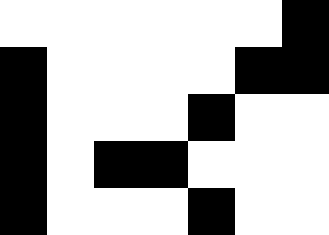[["white", "white", "white", "white", "white", "white", "black"], ["black", "white", "white", "white", "white", "black", "black"], ["black", "white", "white", "white", "black", "white", "white"], ["black", "white", "black", "black", "white", "white", "white"], ["black", "white", "white", "white", "black", "white", "white"]]